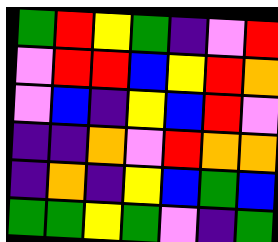[["green", "red", "yellow", "green", "indigo", "violet", "red"], ["violet", "red", "red", "blue", "yellow", "red", "orange"], ["violet", "blue", "indigo", "yellow", "blue", "red", "violet"], ["indigo", "indigo", "orange", "violet", "red", "orange", "orange"], ["indigo", "orange", "indigo", "yellow", "blue", "green", "blue"], ["green", "green", "yellow", "green", "violet", "indigo", "green"]]